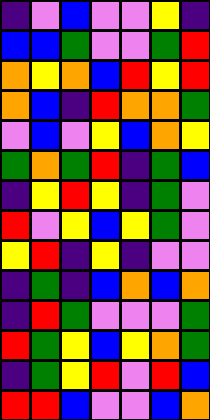[["indigo", "violet", "blue", "violet", "violet", "yellow", "indigo"], ["blue", "blue", "green", "violet", "violet", "green", "red"], ["orange", "yellow", "orange", "blue", "red", "yellow", "red"], ["orange", "blue", "indigo", "red", "orange", "orange", "green"], ["violet", "blue", "violet", "yellow", "blue", "orange", "yellow"], ["green", "orange", "green", "red", "indigo", "green", "blue"], ["indigo", "yellow", "red", "yellow", "indigo", "green", "violet"], ["red", "violet", "yellow", "blue", "yellow", "green", "violet"], ["yellow", "red", "indigo", "yellow", "indigo", "violet", "violet"], ["indigo", "green", "indigo", "blue", "orange", "blue", "orange"], ["indigo", "red", "green", "violet", "violet", "violet", "green"], ["red", "green", "yellow", "blue", "yellow", "orange", "green"], ["indigo", "green", "yellow", "red", "violet", "red", "blue"], ["red", "red", "blue", "violet", "violet", "blue", "orange"]]